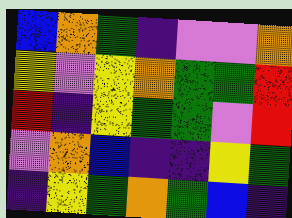[["blue", "orange", "green", "indigo", "violet", "violet", "orange"], ["yellow", "violet", "yellow", "orange", "green", "green", "red"], ["red", "indigo", "yellow", "green", "green", "violet", "red"], ["violet", "orange", "blue", "indigo", "indigo", "yellow", "green"], ["indigo", "yellow", "green", "orange", "green", "blue", "indigo"]]